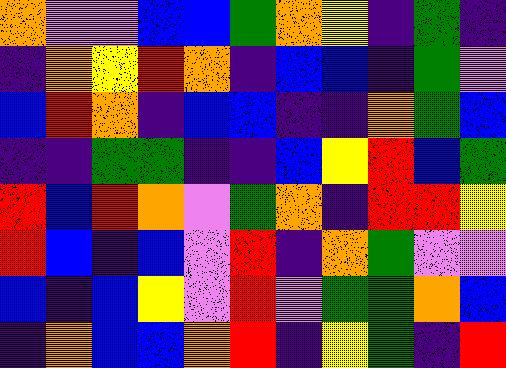[["orange", "violet", "violet", "blue", "blue", "green", "orange", "yellow", "indigo", "green", "indigo"], ["indigo", "orange", "yellow", "red", "orange", "indigo", "blue", "blue", "indigo", "green", "violet"], ["blue", "red", "orange", "indigo", "blue", "blue", "indigo", "indigo", "orange", "green", "blue"], ["indigo", "indigo", "green", "green", "indigo", "indigo", "blue", "yellow", "red", "blue", "green"], ["red", "blue", "red", "orange", "violet", "green", "orange", "indigo", "red", "red", "yellow"], ["red", "blue", "indigo", "blue", "violet", "red", "indigo", "orange", "green", "violet", "violet"], ["blue", "indigo", "blue", "yellow", "violet", "red", "violet", "green", "green", "orange", "blue"], ["indigo", "orange", "blue", "blue", "orange", "red", "indigo", "yellow", "green", "indigo", "red"]]